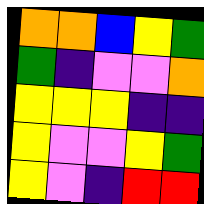[["orange", "orange", "blue", "yellow", "green"], ["green", "indigo", "violet", "violet", "orange"], ["yellow", "yellow", "yellow", "indigo", "indigo"], ["yellow", "violet", "violet", "yellow", "green"], ["yellow", "violet", "indigo", "red", "red"]]